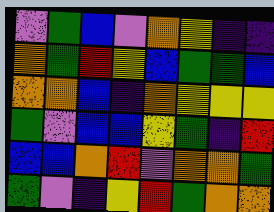[["violet", "green", "blue", "violet", "orange", "yellow", "indigo", "indigo"], ["orange", "green", "red", "yellow", "blue", "green", "green", "blue"], ["orange", "orange", "blue", "indigo", "orange", "yellow", "yellow", "yellow"], ["green", "violet", "blue", "blue", "yellow", "green", "indigo", "red"], ["blue", "blue", "orange", "red", "violet", "orange", "orange", "green"], ["green", "violet", "indigo", "yellow", "red", "green", "orange", "orange"]]